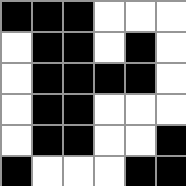[["black", "black", "black", "white", "white", "white"], ["white", "black", "black", "white", "black", "white"], ["white", "black", "black", "black", "black", "white"], ["white", "black", "black", "white", "white", "white"], ["white", "black", "black", "white", "white", "black"], ["black", "white", "white", "white", "black", "black"]]